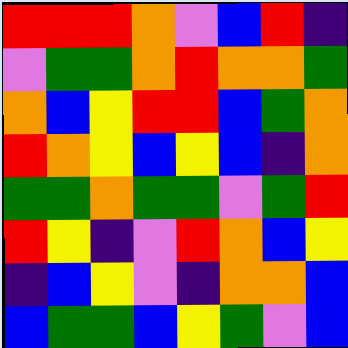[["red", "red", "red", "orange", "violet", "blue", "red", "indigo"], ["violet", "green", "green", "orange", "red", "orange", "orange", "green"], ["orange", "blue", "yellow", "red", "red", "blue", "green", "orange"], ["red", "orange", "yellow", "blue", "yellow", "blue", "indigo", "orange"], ["green", "green", "orange", "green", "green", "violet", "green", "red"], ["red", "yellow", "indigo", "violet", "red", "orange", "blue", "yellow"], ["indigo", "blue", "yellow", "violet", "indigo", "orange", "orange", "blue"], ["blue", "green", "green", "blue", "yellow", "green", "violet", "blue"]]